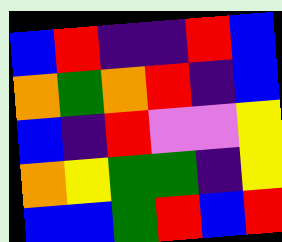[["blue", "red", "indigo", "indigo", "red", "blue"], ["orange", "green", "orange", "red", "indigo", "blue"], ["blue", "indigo", "red", "violet", "violet", "yellow"], ["orange", "yellow", "green", "green", "indigo", "yellow"], ["blue", "blue", "green", "red", "blue", "red"]]